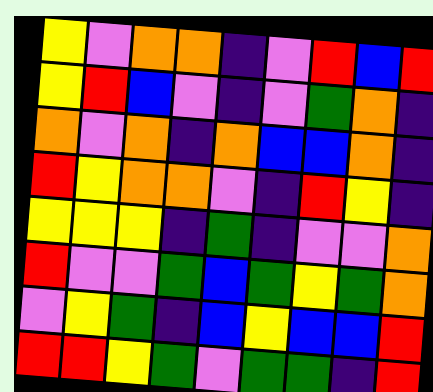[["yellow", "violet", "orange", "orange", "indigo", "violet", "red", "blue", "red"], ["yellow", "red", "blue", "violet", "indigo", "violet", "green", "orange", "indigo"], ["orange", "violet", "orange", "indigo", "orange", "blue", "blue", "orange", "indigo"], ["red", "yellow", "orange", "orange", "violet", "indigo", "red", "yellow", "indigo"], ["yellow", "yellow", "yellow", "indigo", "green", "indigo", "violet", "violet", "orange"], ["red", "violet", "violet", "green", "blue", "green", "yellow", "green", "orange"], ["violet", "yellow", "green", "indigo", "blue", "yellow", "blue", "blue", "red"], ["red", "red", "yellow", "green", "violet", "green", "green", "indigo", "red"]]